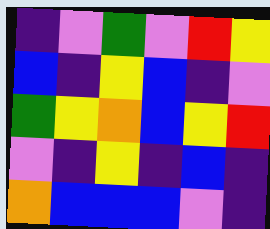[["indigo", "violet", "green", "violet", "red", "yellow"], ["blue", "indigo", "yellow", "blue", "indigo", "violet"], ["green", "yellow", "orange", "blue", "yellow", "red"], ["violet", "indigo", "yellow", "indigo", "blue", "indigo"], ["orange", "blue", "blue", "blue", "violet", "indigo"]]